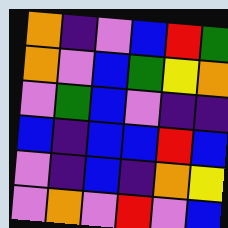[["orange", "indigo", "violet", "blue", "red", "green"], ["orange", "violet", "blue", "green", "yellow", "orange"], ["violet", "green", "blue", "violet", "indigo", "indigo"], ["blue", "indigo", "blue", "blue", "red", "blue"], ["violet", "indigo", "blue", "indigo", "orange", "yellow"], ["violet", "orange", "violet", "red", "violet", "blue"]]